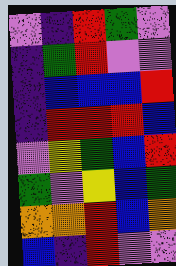[["violet", "indigo", "red", "green", "violet"], ["indigo", "green", "red", "violet", "violet"], ["indigo", "blue", "blue", "blue", "red"], ["indigo", "red", "red", "red", "blue"], ["violet", "yellow", "green", "blue", "red"], ["green", "violet", "yellow", "blue", "green"], ["orange", "orange", "red", "blue", "orange"], ["blue", "indigo", "red", "violet", "violet"]]